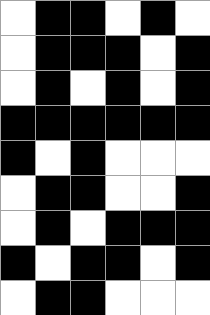[["white", "black", "black", "white", "black", "white"], ["white", "black", "black", "black", "white", "black"], ["white", "black", "white", "black", "white", "black"], ["black", "black", "black", "black", "black", "black"], ["black", "white", "black", "white", "white", "white"], ["white", "black", "black", "white", "white", "black"], ["white", "black", "white", "black", "black", "black"], ["black", "white", "black", "black", "white", "black"], ["white", "black", "black", "white", "white", "white"]]